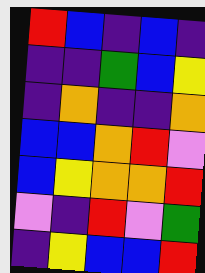[["red", "blue", "indigo", "blue", "indigo"], ["indigo", "indigo", "green", "blue", "yellow"], ["indigo", "orange", "indigo", "indigo", "orange"], ["blue", "blue", "orange", "red", "violet"], ["blue", "yellow", "orange", "orange", "red"], ["violet", "indigo", "red", "violet", "green"], ["indigo", "yellow", "blue", "blue", "red"]]